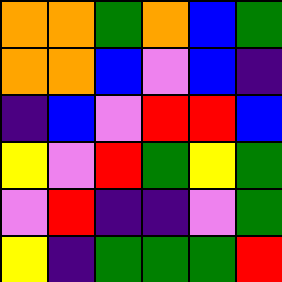[["orange", "orange", "green", "orange", "blue", "green"], ["orange", "orange", "blue", "violet", "blue", "indigo"], ["indigo", "blue", "violet", "red", "red", "blue"], ["yellow", "violet", "red", "green", "yellow", "green"], ["violet", "red", "indigo", "indigo", "violet", "green"], ["yellow", "indigo", "green", "green", "green", "red"]]